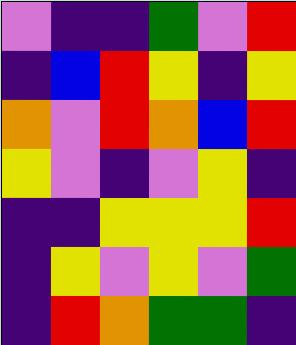[["violet", "indigo", "indigo", "green", "violet", "red"], ["indigo", "blue", "red", "yellow", "indigo", "yellow"], ["orange", "violet", "red", "orange", "blue", "red"], ["yellow", "violet", "indigo", "violet", "yellow", "indigo"], ["indigo", "indigo", "yellow", "yellow", "yellow", "red"], ["indigo", "yellow", "violet", "yellow", "violet", "green"], ["indigo", "red", "orange", "green", "green", "indigo"]]